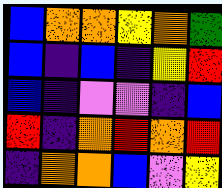[["blue", "orange", "orange", "yellow", "orange", "green"], ["blue", "indigo", "blue", "indigo", "yellow", "red"], ["blue", "indigo", "violet", "violet", "indigo", "blue"], ["red", "indigo", "orange", "red", "orange", "red"], ["indigo", "orange", "orange", "blue", "violet", "yellow"]]